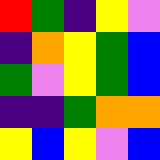[["red", "green", "indigo", "yellow", "violet"], ["indigo", "orange", "yellow", "green", "blue"], ["green", "violet", "yellow", "green", "blue"], ["indigo", "indigo", "green", "orange", "orange"], ["yellow", "blue", "yellow", "violet", "blue"]]